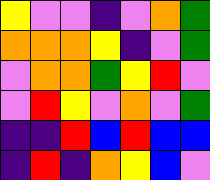[["yellow", "violet", "violet", "indigo", "violet", "orange", "green"], ["orange", "orange", "orange", "yellow", "indigo", "violet", "green"], ["violet", "orange", "orange", "green", "yellow", "red", "violet"], ["violet", "red", "yellow", "violet", "orange", "violet", "green"], ["indigo", "indigo", "red", "blue", "red", "blue", "blue"], ["indigo", "red", "indigo", "orange", "yellow", "blue", "violet"]]